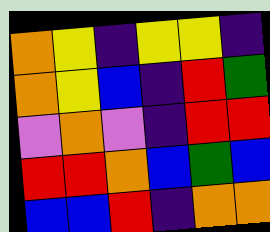[["orange", "yellow", "indigo", "yellow", "yellow", "indigo"], ["orange", "yellow", "blue", "indigo", "red", "green"], ["violet", "orange", "violet", "indigo", "red", "red"], ["red", "red", "orange", "blue", "green", "blue"], ["blue", "blue", "red", "indigo", "orange", "orange"]]